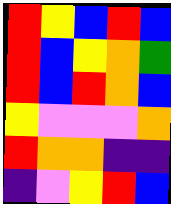[["red", "yellow", "blue", "red", "blue"], ["red", "blue", "yellow", "orange", "green"], ["red", "blue", "red", "orange", "blue"], ["yellow", "violet", "violet", "violet", "orange"], ["red", "orange", "orange", "indigo", "indigo"], ["indigo", "violet", "yellow", "red", "blue"]]